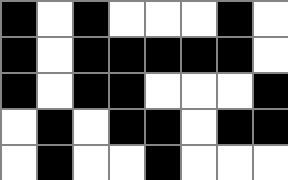[["black", "white", "black", "white", "white", "white", "black", "white"], ["black", "white", "black", "black", "black", "black", "black", "white"], ["black", "white", "black", "black", "white", "white", "white", "black"], ["white", "black", "white", "black", "black", "white", "black", "black"], ["white", "black", "white", "white", "black", "white", "white", "white"]]